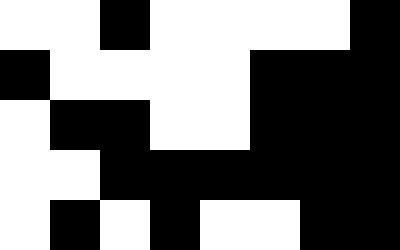[["white", "white", "black", "white", "white", "white", "white", "black"], ["black", "white", "white", "white", "white", "black", "black", "black"], ["white", "black", "black", "white", "white", "black", "black", "black"], ["white", "white", "black", "black", "black", "black", "black", "black"], ["white", "black", "white", "black", "white", "white", "black", "black"]]